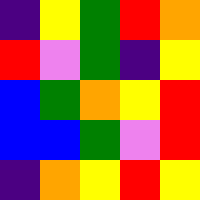[["indigo", "yellow", "green", "red", "orange"], ["red", "violet", "green", "indigo", "yellow"], ["blue", "green", "orange", "yellow", "red"], ["blue", "blue", "green", "violet", "red"], ["indigo", "orange", "yellow", "red", "yellow"]]